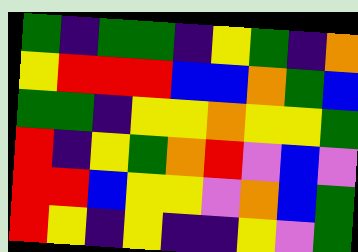[["green", "indigo", "green", "green", "indigo", "yellow", "green", "indigo", "orange"], ["yellow", "red", "red", "red", "blue", "blue", "orange", "green", "blue"], ["green", "green", "indigo", "yellow", "yellow", "orange", "yellow", "yellow", "green"], ["red", "indigo", "yellow", "green", "orange", "red", "violet", "blue", "violet"], ["red", "red", "blue", "yellow", "yellow", "violet", "orange", "blue", "green"], ["red", "yellow", "indigo", "yellow", "indigo", "indigo", "yellow", "violet", "green"]]